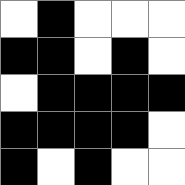[["white", "black", "white", "white", "white"], ["black", "black", "white", "black", "white"], ["white", "black", "black", "black", "black"], ["black", "black", "black", "black", "white"], ["black", "white", "black", "white", "white"]]